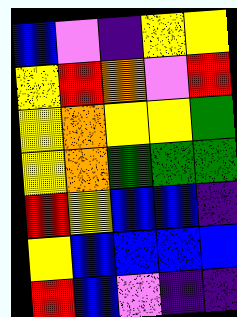[["blue", "violet", "indigo", "yellow", "yellow"], ["yellow", "red", "orange", "violet", "red"], ["yellow", "orange", "yellow", "yellow", "green"], ["yellow", "orange", "green", "green", "green"], ["red", "yellow", "blue", "blue", "indigo"], ["yellow", "blue", "blue", "blue", "blue"], ["red", "blue", "violet", "indigo", "indigo"]]